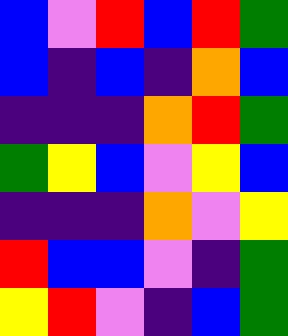[["blue", "violet", "red", "blue", "red", "green"], ["blue", "indigo", "blue", "indigo", "orange", "blue"], ["indigo", "indigo", "indigo", "orange", "red", "green"], ["green", "yellow", "blue", "violet", "yellow", "blue"], ["indigo", "indigo", "indigo", "orange", "violet", "yellow"], ["red", "blue", "blue", "violet", "indigo", "green"], ["yellow", "red", "violet", "indigo", "blue", "green"]]